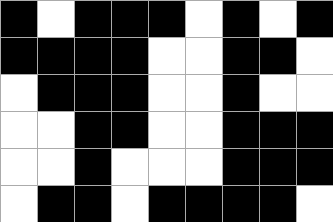[["black", "white", "black", "black", "black", "white", "black", "white", "black"], ["black", "black", "black", "black", "white", "white", "black", "black", "white"], ["white", "black", "black", "black", "white", "white", "black", "white", "white"], ["white", "white", "black", "black", "white", "white", "black", "black", "black"], ["white", "white", "black", "white", "white", "white", "black", "black", "black"], ["white", "black", "black", "white", "black", "black", "black", "black", "white"]]